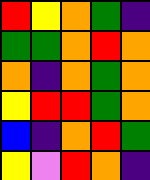[["red", "yellow", "orange", "green", "indigo"], ["green", "green", "orange", "red", "orange"], ["orange", "indigo", "orange", "green", "orange"], ["yellow", "red", "red", "green", "orange"], ["blue", "indigo", "orange", "red", "green"], ["yellow", "violet", "red", "orange", "indigo"]]